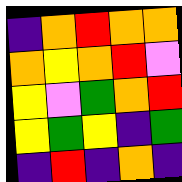[["indigo", "orange", "red", "orange", "orange"], ["orange", "yellow", "orange", "red", "violet"], ["yellow", "violet", "green", "orange", "red"], ["yellow", "green", "yellow", "indigo", "green"], ["indigo", "red", "indigo", "orange", "indigo"]]